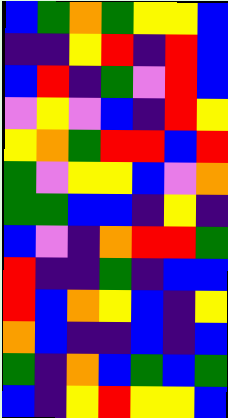[["blue", "green", "orange", "green", "yellow", "yellow", "blue"], ["indigo", "indigo", "yellow", "red", "indigo", "red", "blue"], ["blue", "red", "indigo", "green", "violet", "red", "blue"], ["violet", "yellow", "violet", "blue", "indigo", "red", "yellow"], ["yellow", "orange", "green", "red", "red", "blue", "red"], ["green", "violet", "yellow", "yellow", "blue", "violet", "orange"], ["green", "green", "blue", "blue", "indigo", "yellow", "indigo"], ["blue", "violet", "indigo", "orange", "red", "red", "green"], ["red", "indigo", "indigo", "green", "indigo", "blue", "blue"], ["red", "blue", "orange", "yellow", "blue", "indigo", "yellow"], ["orange", "blue", "indigo", "indigo", "blue", "indigo", "blue"], ["green", "indigo", "orange", "blue", "green", "blue", "green"], ["blue", "indigo", "yellow", "red", "yellow", "yellow", "blue"]]